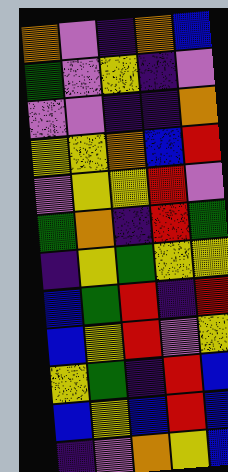[["orange", "violet", "indigo", "orange", "blue"], ["green", "violet", "yellow", "indigo", "violet"], ["violet", "violet", "indigo", "indigo", "orange"], ["yellow", "yellow", "orange", "blue", "red"], ["violet", "yellow", "yellow", "red", "violet"], ["green", "orange", "indigo", "red", "green"], ["indigo", "yellow", "green", "yellow", "yellow"], ["blue", "green", "red", "indigo", "red"], ["blue", "yellow", "red", "violet", "yellow"], ["yellow", "green", "indigo", "red", "blue"], ["blue", "yellow", "blue", "red", "blue"], ["indigo", "violet", "orange", "yellow", "blue"]]